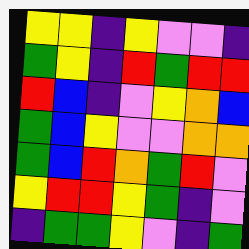[["yellow", "yellow", "indigo", "yellow", "violet", "violet", "indigo"], ["green", "yellow", "indigo", "red", "green", "red", "red"], ["red", "blue", "indigo", "violet", "yellow", "orange", "blue"], ["green", "blue", "yellow", "violet", "violet", "orange", "orange"], ["green", "blue", "red", "orange", "green", "red", "violet"], ["yellow", "red", "red", "yellow", "green", "indigo", "violet"], ["indigo", "green", "green", "yellow", "violet", "indigo", "green"]]